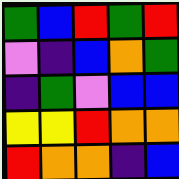[["green", "blue", "red", "green", "red"], ["violet", "indigo", "blue", "orange", "green"], ["indigo", "green", "violet", "blue", "blue"], ["yellow", "yellow", "red", "orange", "orange"], ["red", "orange", "orange", "indigo", "blue"]]